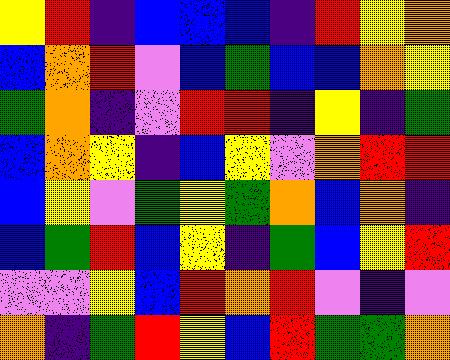[["yellow", "red", "indigo", "blue", "blue", "blue", "indigo", "red", "yellow", "orange"], ["blue", "orange", "red", "violet", "blue", "green", "blue", "blue", "orange", "yellow"], ["green", "orange", "indigo", "violet", "red", "red", "indigo", "yellow", "indigo", "green"], ["blue", "orange", "yellow", "indigo", "blue", "yellow", "violet", "orange", "red", "red"], ["blue", "yellow", "violet", "green", "yellow", "green", "orange", "blue", "orange", "indigo"], ["blue", "green", "red", "blue", "yellow", "indigo", "green", "blue", "yellow", "red"], ["violet", "violet", "yellow", "blue", "red", "orange", "red", "violet", "indigo", "violet"], ["orange", "indigo", "green", "red", "yellow", "blue", "red", "green", "green", "orange"]]